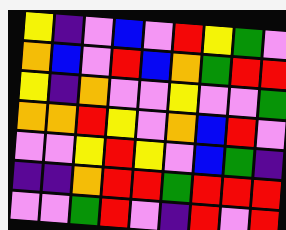[["yellow", "indigo", "violet", "blue", "violet", "red", "yellow", "green", "violet"], ["orange", "blue", "violet", "red", "blue", "orange", "green", "red", "red"], ["yellow", "indigo", "orange", "violet", "violet", "yellow", "violet", "violet", "green"], ["orange", "orange", "red", "yellow", "violet", "orange", "blue", "red", "violet"], ["violet", "violet", "yellow", "red", "yellow", "violet", "blue", "green", "indigo"], ["indigo", "indigo", "orange", "red", "red", "green", "red", "red", "red"], ["violet", "violet", "green", "red", "violet", "indigo", "red", "violet", "red"]]